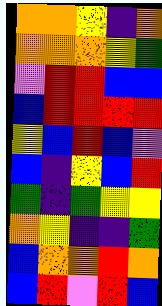[["orange", "orange", "yellow", "indigo", "orange"], ["orange", "orange", "orange", "yellow", "green"], ["violet", "red", "red", "blue", "blue"], ["blue", "red", "red", "red", "red"], ["yellow", "blue", "red", "blue", "violet"], ["blue", "indigo", "yellow", "blue", "red"], ["green", "indigo", "green", "yellow", "yellow"], ["orange", "yellow", "indigo", "indigo", "green"], ["blue", "orange", "orange", "red", "orange"], ["blue", "red", "violet", "red", "blue"]]